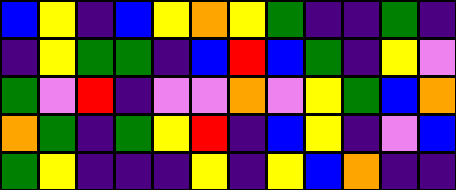[["blue", "yellow", "indigo", "blue", "yellow", "orange", "yellow", "green", "indigo", "indigo", "green", "indigo"], ["indigo", "yellow", "green", "green", "indigo", "blue", "red", "blue", "green", "indigo", "yellow", "violet"], ["green", "violet", "red", "indigo", "violet", "violet", "orange", "violet", "yellow", "green", "blue", "orange"], ["orange", "green", "indigo", "green", "yellow", "red", "indigo", "blue", "yellow", "indigo", "violet", "blue"], ["green", "yellow", "indigo", "indigo", "indigo", "yellow", "indigo", "yellow", "blue", "orange", "indigo", "indigo"]]